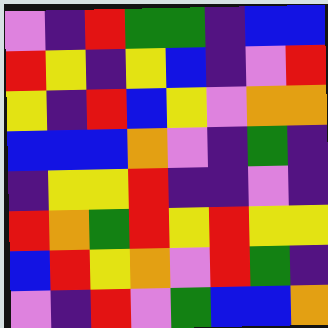[["violet", "indigo", "red", "green", "green", "indigo", "blue", "blue"], ["red", "yellow", "indigo", "yellow", "blue", "indigo", "violet", "red"], ["yellow", "indigo", "red", "blue", "yellow", "violet", "orange", "orange"], ["blue", "blue", "blue", "orange", "violet", "indigo", "green", "indigo"], ["indigo", "yellow", "yellow", "red", "indigo", "indigo", "violet", "indigo"], ["red", "orange", "green", "red", "yellow", "red", "yellow", "yellow"], ["blue", "red", "yellow", "orange", "violet", "red", "green", "indigo"], ["violet", "indigo", "red", "violet", "green", "blue", "blue", "orange"]]